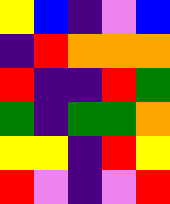[["yellow", "blue", "indigo", "violet", "blue"], ["indigo", "red", "orange", "orange", "orange"], ["red", "indigo", "indigo", "red", "green"], ["green", "indigo", "green", "green", "orange"], ["yellow", "yellow", "indigo", "red", "yellow"], ["red", "violet", "indigo", "violet", "red"]]